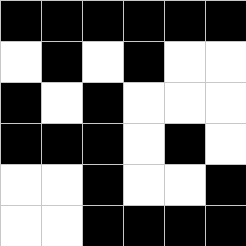[["black", "black", "black", "black", "black", "black"], ["white", "black", "white", "black", "white", "white"], ["black", "white", "black", "white", "white", "white"], ["black", "black", "black", "white", "black", "white"], ["white", "white", "black", "white", "white", "black"], ["white", "white", "black", "black", "black", "black"]]